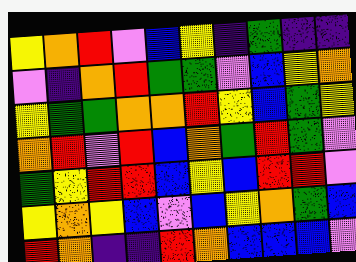[["yellow", "orange", "red", "violet", "blue", "yellow", "indigo", "green", "indigo", "indigo"], ["violet", "indigo", "orange", "red", "green", "green", "violet", "blue", "yellow", "orange"], ["yellow", "green", "green", "orange", "orange", "red", "yellow", "blue", "green", "yellow"], ["orange", "red", "violet", "red", "blue", "orange", "green", "red", "green", "violet"], ["green", "yellow", "red", "red", "blue", "yellow", "blue", "red", "red", "violet"], ["yellow", "orange", "yellow", "blue", "violet", "blue", "yellow", "orange", "green", "blue"], ["red", "orange", "indigo", "indigo", "red", "orange", "blue", "blue", "blue", "violet"]]